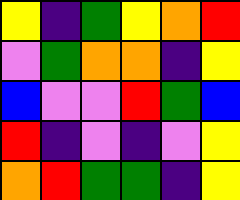[["yellow", "indigo", "green", "yellow", "orange", "red"], ["violet", "green", "orange", "orange", "indigo", "yellow"], ["blue", "violet", "violet", "red", "green", "blue"], ["red", "indigo", "violet", "indigo", "violet", "yellow"], ["orange", "red", "green", "green", "indigo", "yellow"]]